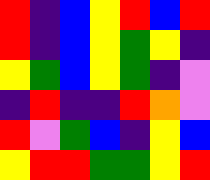[["red", "indigo", "blue", "yellow", "red", "blue", "red"], ["red", "indigo", "blue", "yellow", "green", "yellow", "indigo"], ["yellow", "green", "blue", "yellow", "green", "indigo", "violet"], ["indigo", "red", "indigo", "indigo", "red", "orange", "violet"], ["red", "violet", "green", "blue", "indigo", "yellow", "blue"], ["yellow", "red", "red", "green", "green", "yellow", "red"]]